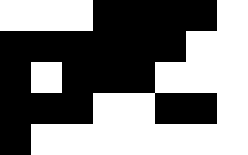[["white", "white", "white", "black", "black", "black", "black", "white"], ["black", "black", "black", "black", "black", "black", "white", "white"], ["black", "white", "black", "black", "black", "white", "white", "white"], ["black", "black", "black", "white", "white", "black", "black", "white"], ["black", "white", "white", "white", "white", "white", "white", "white"]]